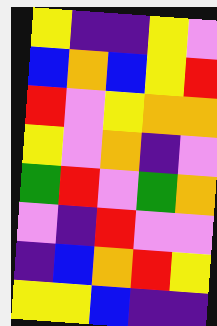[["yellow", "indigo", "indigo", "yellow", "violet"], ["blue", "orange", "blue", "yellow", "red"], ["red", "violet", "yellow", "orange", "orange"], ["yellow", "violet", "orange", "indigo", "violet"], ["green", "red", "violet", "green", "orange"], ["violet", "indigo", "red", "violet", "violet"], ["indigo", "blue", "orange", "red", "yellow"], ["yellow", "yellow", "blue", "indigo", "indigo"]]